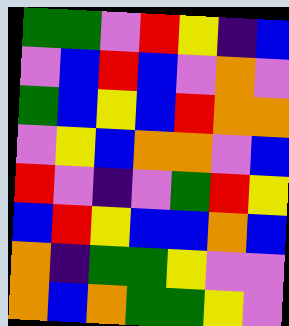[["green", "green", "violet", "red", "yellow", "indigo", "blue"], ["violet", "blue", "red", "blue", "violet", "orange", "violet"], ["green", "blue", "yellow", "blue", "red", "orange", "orange"], ["violet", "yellow", "blue", "orange", "orange", "violet", "blue"], ["red", "violet", "indigo", "violet", "green", "red", "yellow"], ["blue", "red", "yellow", "blue", "blue", "orange", "blue"], ["orange", "indigo", "green", "green", "yellow", "violet", "violet"], ["orange", "blue", "orange", "green", "green", "yellow", "violet"]]